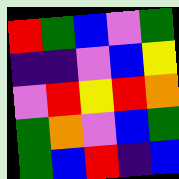[["red", "green", "blue", "violet", "green"], ["indigo", "indigo", "violet", "blue", "yellow"], ["violet", "red", "yellow", "red", "orange"], ["green", "orange", "violet", "blue", "green"], ["green", "blue", "red", "indigo", "blue"]]